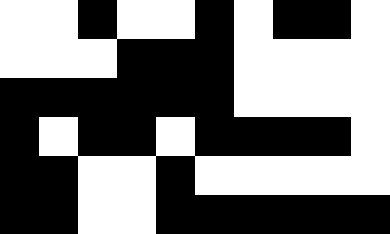[["white", "white", "black", "white", "white", "black", "white", "black", "black", "white"], ["white", "white", "white", "black", "black", "black", "white", "white", "white", "white"], ["black", "black", "black", "black", "black", "black", "white", "white", "white", "white"], ["black", "white", "black", "black", "white", "black", "black", "black", "black", "white"], ["black", "black", "white", "white", "black", "white", "white", "white", "white", "white"], ["black", "black", "white", "white", "black", "black", "black", "black", "black", "black"]]